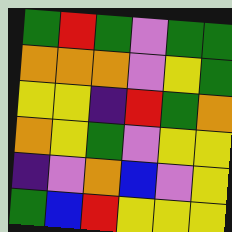[["green", "red", "green", "violet", "green", "green"], ["orange", "orange", "orange", "violet", "yellow", "green"], ["yellow", "yellow", "indigo", "red", "green", "orange"], ["orange", "yellow", "green", "violet", "yellow", "yellow"], ["indigo", "violet", "orange", "blue", "violet", "yellow"], ["green", "blue", "red", "yellow", "yellow", "yellow"]]